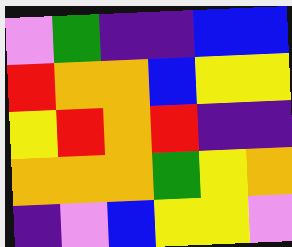[["violet", "green", "indigo", "indigo", "blue", "blue"], ["red", "orange", "orange", "blue", "yellow", "yellow"], ["yellow", "red", "orange", "red", "indigo", "indigo"], ["orange", "orange", "orange", "green", "yellow", "orange"], ["indigo", "violet", "blue", "yellow", "yellow", "violet"]]